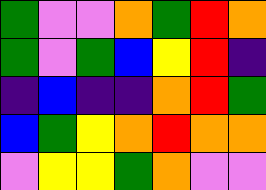[["green", "violet", "violet", "orange", "green", "red", "orange"], ["green", "violet", "green", "blue", "yellow", "red", "indigo"], ["indigo", "blue", "indigo", "indigo", "orange", "red", "green"], ["blue", "green", "yellow", "orange", "red", "orange", "orange"], ["violet", "yellow", "yellow", "green", "orange", "violet", "violet"]]